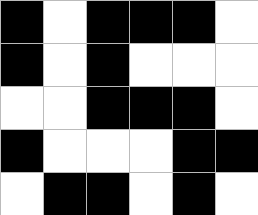[["black", "white", "black", "black", "black", "white"], ["black", "white", "black", "white", "white", "white"], ["white", "white", "black", "black", "black", "white"], ["black", "white", "white", "white", "black", "black"], ["white", "black", "black", "white", "black", "white"]]